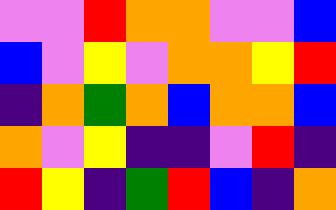[["violet", "violet", "red", "orange", "orange", "violet", "violet", "blue"], ["blue", "violet", "yellow", "violet", "orange", "orange", "yellow", "red"], ["indigo", "orange", "green", "orange", "blue", "orange", "orange", "blue"], ["orange", "violet", "yellow", "indigo", "indigo", "violet", "red", "indigo"], ["red", "yellow", "indigo", "green", "red", "blue", "indigo", "orange"]]